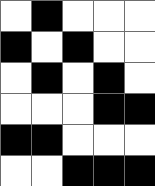[["white", "black", "white", "white", "white"], ["black", "white", "black", "white", "white"], ["white", "black", "white", "black", "white"], ["white", "white", "white", "black", "black"], ["black", "black", "white", "white", "white"], ["white", "white", "black", "black", "black"]]